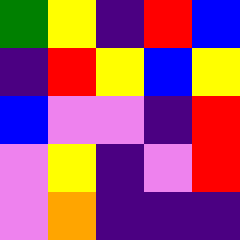[["green", "yellow", "indigo", "red", "blue"], ["indigo", "red", "yellow", "blue", "yellow"], ["blue", "violet", "violet", "indigo", "red"], ["violet", "yellow", "indigo", "violet", "red"], ["violet", "orange", "indigo", "indigo", "indigo"]]